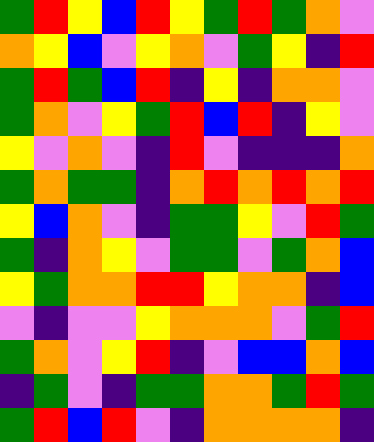[["green", "red", "yellow", "blue", "red", "yellow", "green", "red", "green", "orange", "violet"], ["orange", "yellow", "blue", "violet", "yellow", "orange", "violet", "green", "yellow", "indigo", "red"], ["green", "red", "green", "blue", "red", "indigo", "yellow", "indigo", "orange", "orange", "violet"], ["green", "orange", "violet", "yellow", "green", "red", "blue", "red", "indigo", "yellow", "violet"], ["yellow", "violet", "orange", "violet", "indigo", "red", "violet", "indigo", "indigo", "indigo", "orange"], ["green", "orange", "green", "green", "indigo", "orange", "red", "orange", "red", "orange", "red"], ["yellow", "blue", "orange", "violet", "indigo", "green", "green", "yellow", "violet", "red", "green"], ["green", "indigo", "orange", "yellow", "violet", "green", "green", "violet", "green", "orange", "blue"], ["yellow", "green", "orange", "orange", "red", "red", "yellow", "orange", "orange", "indigo", "blue"], ["violet", "indigo", "violet", "violet", "yellow", "orange", "orange", "orange", "violet", "green", "red"], ["green", "orange", "violet", "yellow", "red", "indigo", "violet", "blue", "blue", "orange", "blue"], ["indigo", "green", "violet", "indigo", "green", "green", "orange", "orange", "green", "red", "green"], ["green", "red", "blue", "red", "violet", "indigo", "orange", "orange", "orange", "orange", "indigo"]]